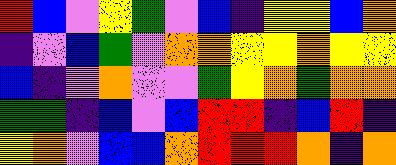[["red", "blue", "violet", "yellow", "green", "violet", "blue", "indigo", "yellow", "yellow", "blue", "orange"], ["indigo", "violet", "blue", "green", "violet", "orange", "orange", "yellow", "yellow", "orange", "yellow", "yellow"], ["blue", "indigo", "violet", "orange", "violet", "violet", "green", "yellow", "orange", "green", "orange", "orange"], ["green", "green", "indigo", "blue", "violet", "blue", "red", "red", "indigo", "blue", "red", "indigo"], ["yellow", "orange", "violet", "blue", "blue", "orange", "red", "red", "red", "orange", "indigo", "orange"]]